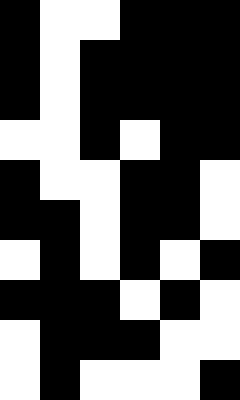[["black", "white", "white", "black", "black", "black"], ["black", "white", "black", "black", "black", "black"], ["black", "white", "black", "black", "black", "black"], ["white", "white", "black", "white", "black", "black"], ["black", "white", "white", "black", "black", "white"], ["black", "black", "white", "black", "black", "white"], ["white", "black", "white", "black", "white", "black"], ["black", "black", "black", "white", "black", "white"], ["white", "black", "black", "black", "white", "white"], ["white", "black", "white", "white", "white", "black"]]